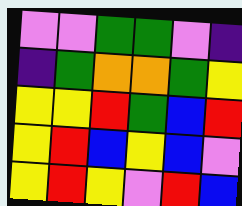[["violet", "violet", "green", "green", "violet", "indigo"], ["indigo", "green", "orange", "orange", "green", "yellow"], ["yellow", "yellow", "red", "green", "blue", "red"], ["yellow", "red", "blue", "yellow", "blue", "violet"], ["yellow", "red", "yellow", "violet", "red", "blue"]]